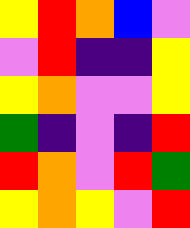[["yellow", "red", "orange", "blue", "violet"], ["violet", "red", "indigo", "indigo", "yellow"], ["yellow", "orange", "violet", "violet", "yellow"], ["green", "indigo", "violet", "indigo", "red"], ["red", "orange", "violet", "red", "green"], ["yellow", "orange", "yellow", "violet", "red"]]